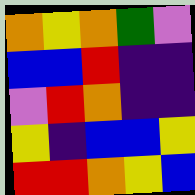[["orange", "yellow", "orange", "green", "violet"], ["blue", "blue", "red", "indigo", "indigo"], ["violet", "red", "orange", "indigo", "indigo"], ["yellow", "indigo", "blue", "blue", "yellow"], ["red", "red", "orange", "yellow", "blue"]]